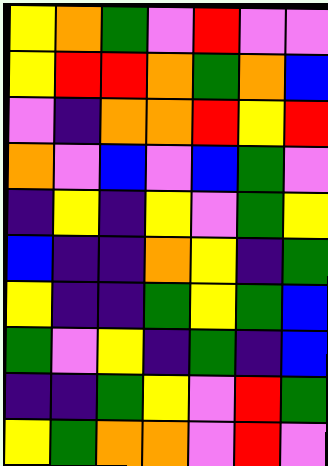[["yellow", "orange", "green", "violet", "red", "violet", "violet"], ["yellow", "red", "red", "orange", "green", "orange", "blue"], ["violet", "indigo", "orange", "orange", "red", "yellow", "red"], ["orange", "violet", "blue", "violet", "blue", "green", "violet"], ["indigo", "yellow", "indigo", "yellow", "violet", "green", "yellow"], ["blue", "indigo", "indigo", "orange", "yellow", "indigo", "green"], ["yellow", "indigo", "indigo", "green", "yellow", "green", "blue"], ["green", "violet", "yellow", "indigo", "green", "indigo", "blue"], ["indigo", "indigo", "green", "yellow", "violet", "red", "green"], ["yellow", "green", "orange", "orange", "violet", "red", "violet"]]